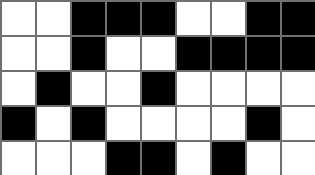[["white", "white", "black", "black", "black", "white", "white", "black", "black"], ["white", "white", "black", "white", "white", "black", "black", "black", "black"], ["white", "black", "white", "white", "black", "white", "white", "white", "white"], ["black", "white", "black", "white", "white", "white", "white", "black", "white"], ["white", "white", "white", "black", "black", "white", "black", "white", "white"]]